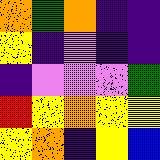[["orange", "green", "orange", "indigo", "indigo"], ["yellow", "indigo", "violet", "indigo", "indigo"], ["indigo", "violet", "violet", "violet", "green"], ["red", "yellow", "orange", "yellow", "yellow"], ["yellow", "orange", "indigo", "yellow", "blue"]]